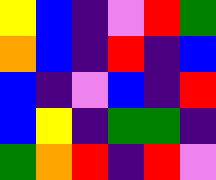[["yellow", "blue", "indigo", "violet", "red", "green"], ["orange", "blue", "indigo", "red", "indigo", "blue"], ["blue", "indigo", "violet", "blue", "indigo", "red"], ["blue", "yellow", "indigo", "green", "green", "indigo"], ["green", "orange", "red", "indigo", "red", "violet"]]